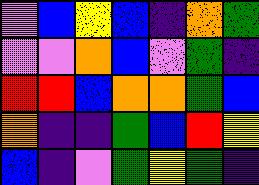[["violet", "blue", "yellow", "blue", "indigo", "orange", "green"], ["violet", "violet", "orange", "blue", "violet", "green", "indigo"], ["red", "red", "blue", "orange", "orange", "green", "blue"], ["orange", "indigo", "indigo", "green", "blue", "red", "yellow"], ["blue", "indigo", "violet", "green", "yellow", "green", "indigo"]]